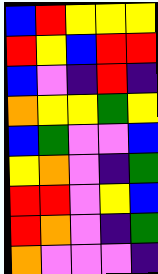[["blue", "red", "yellow", "yellow", "yellow"], ["red", "yellow", "blue", "red", "red"], ["blue", "violet", "indigo", "red", "indigo"], ["orange", "yellow", "yellow", "green", "yellow"], ["blue", "green", "violet", "violet", "blue"], ["yellow", "orange", "violet", "indigo", "green"], ["red", "red", "violet", "yellow", "blue"], ["red", "orange", "violet", "indigo", "green"], ["orange", "violet", "violet", "violet", "indigo"]]